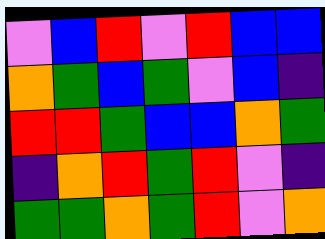[["violet", "blue", "red", "violet", "red", "blue", "blue"], ["orange", "green", "blue", "green", "violet", "blue", "indigo"], ["red", "red", "green", "blue", "blue", "orange", "green"], ["indigo", "orange", "red", "green", "red", "violet", "indigo"], ["green", "green", "orange", "green", "red", "violet", "orange"]]